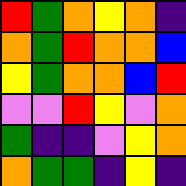[["red", "green", "orange", "yellow", "orange", "indigo"], ["orange", "green", "red", "orange", "orange", "blue"], ["yellow", "green", "orange", "orange", "blue", "red"], ["violet", "violet", "red", "yellow", "violet", "orange"], ["green", "indigo", "indigo", "violet", "yellow", "orange"], ["orange", "green", "green", "indigo", "yellow", "indigo"]]